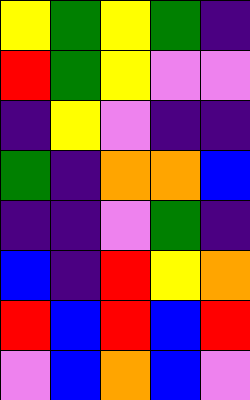[["yellow", "green", "yellow", "green", "indigo"], ["red", "green", "yellow", "violet", "violet"], ["indigo", "yellow", "violet", "indigo", "indigo"], ["green", "indigo", "orange", "orange", "blue"], ["indigo", "indigo", "violet", "green", "indigo"], ["blue", "indigo", "red", "yellow", "orange"], ["red", "blue", "red", "blue", "red"], ["violet", "blue", "orange", "blue", "violet"]]